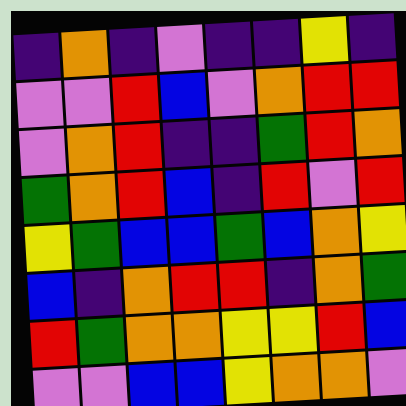[["indigo", "orange", "indigo", "violet", "indigo", "indigo", "yellow", "indigo"], ["violet", "violet", "red", "blue", "violet", "orange", "red", "red"], ["violet", "orange", "red", "indigo", "indigo", "green", "red", "orange"], ["green", "orange", "red", "blue", "indigo", "red", "violet", "red"], ["yellow", "green", "blue", "blue", "green", "blue", "orange", "yellow"], ["blue", "indigo", "orange", "red", "red", "indigo", "orange", "green"], ["red", "green", "orange", "orange", "yellow", "yellow", "red", "blue"], ["violet", "violet", "blue", "blue", "yellow", "orange", "orange", "violet"]]